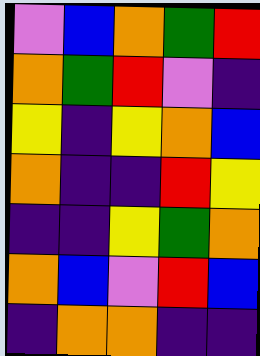[["violet", "blue", "orange", "green", "red"], ["orange", "green", "red", "violet", "indigo"], ["yellow", "indigo", "yellow", "orange", "blue"], ["orange", "indigo", "indigo", "red", "yellow"], ["indigo", "indigo", "yellow", "green", "orange"], ["orange", "blue", "violet", "red", "blue"], ["indigo", "orange", "orange", "indigo", "indigo"]]